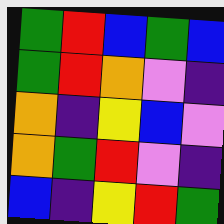[["green", "red", "blue", "green", "blue"], ["green", "red", "orange", "violet", "indigo"], ["orange", "indigo", "yellow", "blue", "violet"], ["orange", "green", "red", "violet", "indigo"], ["blue", "indigo", "yellow", "red", "green"]]